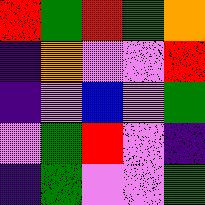[["red", "green", "red", "green", "orange"], ["indigo", "orange", "violet", "violet", "red"], ["indigo", "violet", "blue", "violet", "green"], ["violet", "green", "red", "violet", "indigo"], ["indigo", "green", "violet", "violet", "green"]]